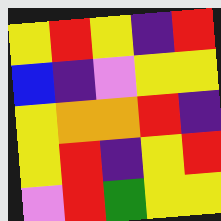[["yellow", "red", "yellow", "indigo", "red"], ["blue", "indigo", "violet", "yellow", "yellow"], ["yellow", "orange", "orange", "red", "indigo"], ["yellow", "red", "indigo", "yellow", "red"], ["violet", "red", "green", "yellow", "yellow"]]